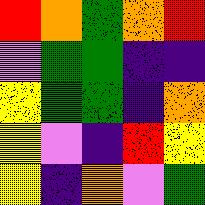[["red", "orange", "green", "orange", "red"], ["violet", "green", "green", "indigo", "indigo"], ["yellow", "green", "green", "indigo", "orange"], ["yellow", "violet", "indigo", "red", "yellow"], ["yellow", "indigo", "orange", "violet", "green"]]